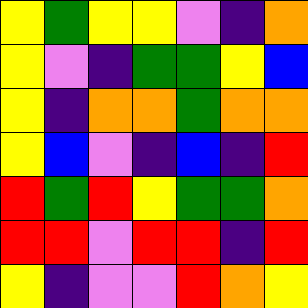[["yellow", "green", "yellow", "yellow", "violet", "indigo", "orange"], ["yellow", "violet", "indigo", "green", "green", "yellow", "blue"], ["yellow", "indigo", "orange", "orange", "green", "orange", "orange"], ["yellow", "blue", "violet", "indigo", "blue", "indigo", "red"], ["red", "green", "red", "yellow", "green", "green", "orange"], ["red", "red", "violet", "red", "red", "indigo", "red"], ["yellow", "indigo", "violet", "violet", "red", "orange", "yellow"]]